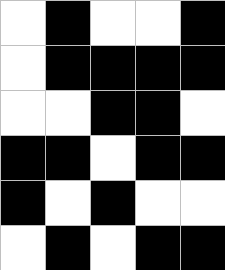[["white", "black", "white", "white", "black"], ["white", "black", "black", "black", "black"], ["white", "white", "black", "black", "white"], ["black", "black", "white", "black", "black"], ["black", "white", "black", "white", "white"], ["white", "black", "white", "black", "black"]]